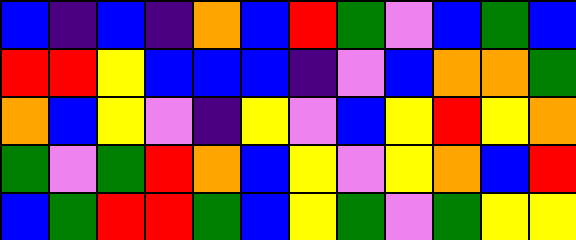[["blue", "indigo", "blue", "indigo", "orange", "blue", "red", "green", "violet", "blue", "green", "blue"], ["red", "red", "yellow", "blue", "blue", "blue", "indigo", "violet", "blue", "orange", "orange", "green"], ["orange", "blue", "yellow", "violet", "indigo", "yellow", "violet", "blue", "yellow", "red", "yellow", "orange"], ["green", "violet", "green", "red", "orange", "blue", "yellow", "violet", "yellow", "orange", "blue", "red"], ["blue", "green", "red", "red", "green", "blue", "yellow", "green", "violet", "green", "yellow", "yellow"]]